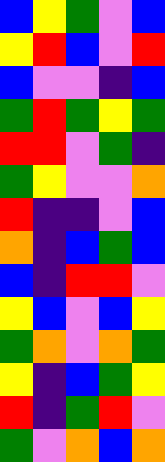[["blue", "yellow", "green", "violet", "blue"], ["yellow", "red", "blue", "violet", "red"], ["blue", "violet", "violet", "indigo", "blue"], ["green", "red", "green", "yellow", "green"], ["red", "red", "violet", "green", "indigo"], ["green", "yellow", "violet", "violet", "orange"], ["red", "indigo", "indigo", "violet", "blue"], ["orange", "indigo", "blue", "green", "blue"], ["blue", "indigo", "red", "red", "violet"], ["yellow", "blue", "violet", "blue", "yellow"], ["green", "orange", "violet", "orange", "green"], ["yellow", "indigo", "blue", "green", "yellow"], ["red", "indigo", "green", "red", "violet"], ["green", "violet", "orange", "blue", "orange"]]